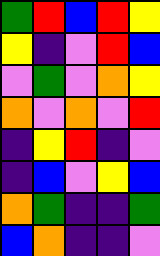[["green", "red", "blue", "red", "yellow"], ["yellow", "indigo", "violet", "red", "blue"], ["violet", "green", "violet", "orange", "yellow"], ["orange", "violet", "orange", "violet", "red"], ["indigo", "yellow", "red", "indigo", "violet"], ["indigo", "blue", "violet", "yellow", "blue"], ["orange", "green", "indigo", "indigo", "green"], ["blue", "orange", "indigo", "indigo", "violet"]]